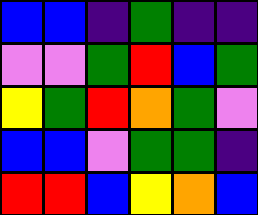[["blue", "blue", "indigo", "green", "indigo", "indigo"], ["violet", "violet", "green", "red", "blue", "green"], ["yellow", "green", "red", "orange", "green", "violet"], ["blue", "blue", "violet", "green", "green", "indigo"], ["red", "red", "blue", "yellow", "orange", "blue"]]